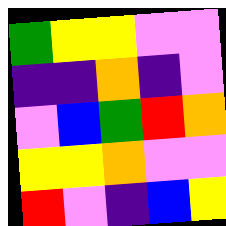[["green", "yellow", "yellow", "violet", "violet"], ["indigo", "indigo", "orange", "indigo", "violet"], ["violet", "blue", "green", "red", "orange"], ["yellow", "yellow", "orange", "violet", "violet"], ["red", "violet", "indigo", "blue", "yellow"]]